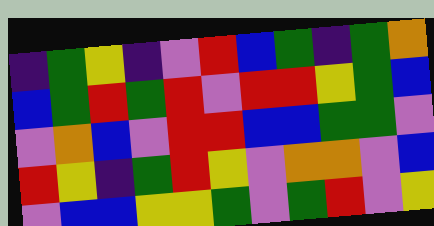[["indigo", "green", "yellow", "indigo", "violet", "red", "blue", "green", "indigo", "green", "orange"], ["blue", "green", "red", "green", "red", "violet", "red", "red", "yellow", "green", "blue"], ["violet", "orange", "blue", "violet", "red", "red", "blue", "blue", "green", "green", "violet"], ["red", "yellow", "indigo", "green", "red", "yellow", "violet", "orange", "orange", "violet", "blue"], ["violet", "blue", "blue", "yellow", "yellow", "green", "violet", "green", "red", "violet", "yellow"]]